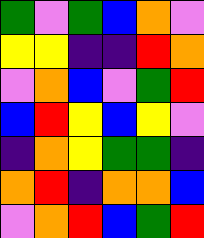[["green", "violet", "green", "blue", "orange", "violet"], ["yellow", "yellow", "indigo", "indigo", "red", "orange"], ["violet", "orange", "blue", "violet", "green", "red"], ["blue", "red", "yellow", "blue", "yellow", "violet"], ["indigo", "orange", "yellow", "green", "green", "indigo"], ["orange", "red", "indigo", "orange", "orange", "blue"], ["violet", "orange", "red", "blue", "green", "red"]]